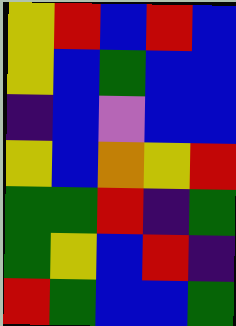[["yellow", "red", "blue", "red", "blue"], ["yellow", "blue", "green", "blue", "blue"], ["indigo", "blue", "violet", "blue", "blue"], ["yellow", "blue", "orange", "yellow", "red"], ["green", "green", "red", "indigo", "green"], ["green", "yellow", "blue", "red", "indigo"], ["red", "green", "blue", "blue", "green"]]